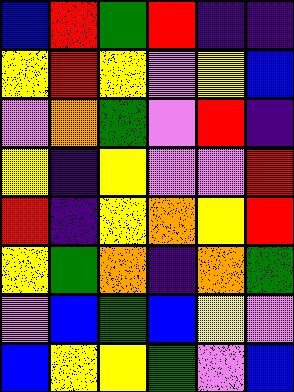[["blue", "red", "green", "red", "indigo", "indigo"], ["yellow", "red", "yellow", "violet", "yellow", "blue"], ["violet", "orange", "green", "violet", "red", "indigo"], ["yellow", "indigo", "yellow", "violet", "violet", "red"], ["red", "indigo", "yellow", "orange", "yellow", "red"], ["yellow", "green", "orange", "indigo", "orange", "green"], ["violet", "blue", "green", "blue", "yellow", "violet"], ["blue", "yellow", "yellow", "green", "violet", "blue"]]